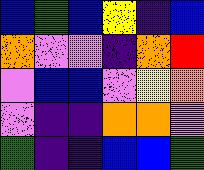[["blue", "green", "blue", "yellow", "indigo", "blue"], ["orange", "violet", "violet", "indigo", "orange", "red"], ["violet", "blue", "blue", "violet", "yellow", "orange"], ["violet", "indigo", "indigo", "orange", "orange", "violet"], ["green", "indigo", "indigo", "blue", "blue", "green"]]